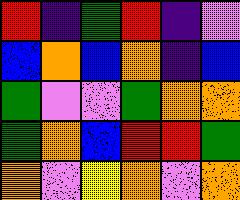[["red", "indigo", "green", "red", "indigo", "violet"], ["blue", "orange", "blue", "orange", "indigo", "blue"], ["green", "violet", "violet", "green", "orange", "orange"], ["green", "orange", "blue", "red", "red", "green"], ["orange", "violet", "yellow", "orange", "violet", "orange"]]